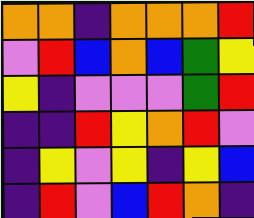[["orange", "orange", "indigo", "orange", "orange", "orange", "red"], ["violet", "red", "blue", "orange", "blue", "green", "yellow"], ["yellow", "indigo", "violet", "violet", "violet", "green", "red"], ["indigo", "indigo", "red", "yellow", "orange", "red", "violet"], ["indigo", "yellow", "violet", "yellow", "indigo", "yellow", "blue"], ["indigo", "red", "violet", "blue", "red", "orange", "indigo"]]